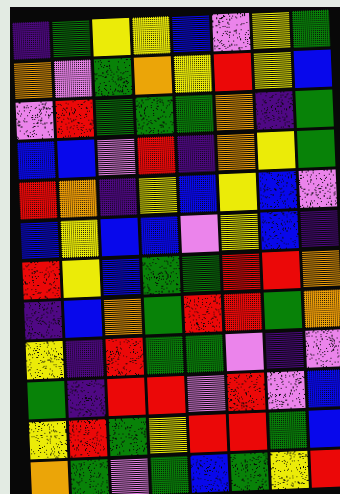[["indigo", "green", "yellow", "yellow", "blue", "violet", "yellow", "green"], ["orange", "violet", "green", "orange", "yellow", "red", "yellow", "blue"], ["violet", "red", "green", "green", "green", "orange", "indigo", "green"], ["blue", "blue", "violet", "red", "indigo", "orange", "yellow", "green"], ["red", "orange", "indigo", "yellow", "blue", "yellow", "blue", "violet"], ["blue", "yellow", "blue", "blue", "violet", "yellow", "blue", "indigo"], ["red", "yellow", "blue", "green", "green", "red", "red", "orange"], ["indigo", "blue", "orange", "green", "red", "red", "green", "orange"], ["yellow", "indigo", "red", "green", "green", "violet", "indigo", "violet"], ["green", "indigo", "red", "red", "violet", "red", "violet", "blue"], ["yellow", "red", "green", "yellow", "red", "red", "green", "blue"], ["orange", "green", "violet", "green", "blue", "green", "yellow", "red"]]